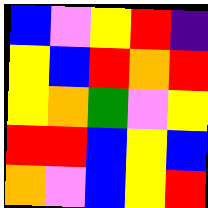[["blue", "violet", "yellow", "red", "indigo"], ["yellow", "blue", "red", "orange", "red"], ["yellow", "orange", "green", "violet", "yellow"], ["red", "red", "blue", "yellow", "blue"], ["orange", "violet", "blue", "yellow", "red"]]